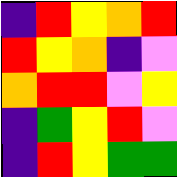[["indigo", "red", "yellow", "orange", "red"], ["red", "yellow", "orange", "indigo", "violet"], ["orange", "red", "red", "violet", "yellow"], ["indigo", "green", "yellow", "red", "violet"], ["indigo", "red", "yellow", "green", "green"]]